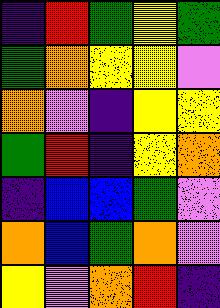[["indigo", "red", "green", "yellow", "green"], ["green", "orange", "yellow", "yellow", "violet"], ["orange", "violet", "indigo", "yellow", "yellow"], ["green", "red", "indigo", "yellow", "orange"], ["indigo", "blue", "blue", "green", "violet"], ["orange", "blue", "green", "orange", "violet"], ["yellow", "violet", "orange", "red", "indigo"]]